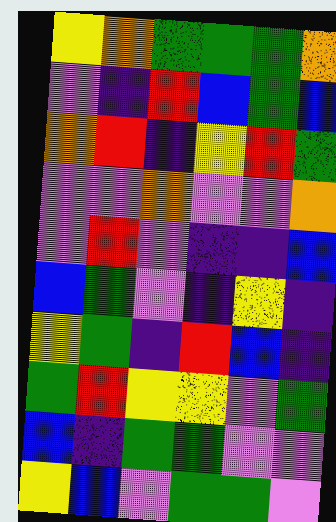[["yellow", "orange", "green", "green", "green", "orange"], ["violet", "indigo", "red", "blue", "green", "blue"], ["orange", "red", "indigo", "yellow", "red", "green"], ["violet", "violet", "orange", "violet", "violet", "orange"], ["violet", "red", "violet", "indigo", "indigo", "blue"], ["blue", "green", "violet", "indigo", "yellow", "indigo"], ["yellow", "green", "indigo", "red", "blue", "indigo"], ["green", "red", "yellow", "yellow", "violet", "green"], ["blue", "indigo", "green", "green", "violet", "violet"], ["yellow", "blue", "violet", "green", "green", "violet"]]